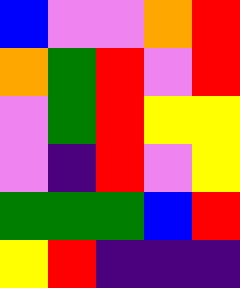[["blue", "violet", "violet", "orange", "red"], ["orange", "green", "red", "violet", "red"], ["violet", "green", "red", "yellow", "yellow"], ["violet", "indigo", "red", "violet", "yellow"], ["green", "green", "green", "blue", "red"], ["yellow", "red", "indigo", "indigo", "indigo"]]